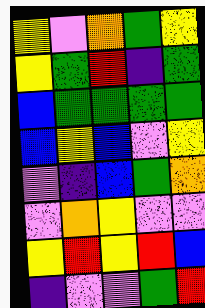[["yellow", "violet", "orange", "green", "yellow"], ["yellow", "green", "red", "indigo", "green"], ["blue", "green", "green", "green", "green"], ["blue", "yellow", "blue", "violet", "yellow"], ["violet", "indigo", "blue", "green", "orange"], ["violet", "orange", "yellow", "violet", "violet"], ["yellow", "red", "yellow", "red", "blue"], ["indigo", "violet", "violet", "green", "red"]]